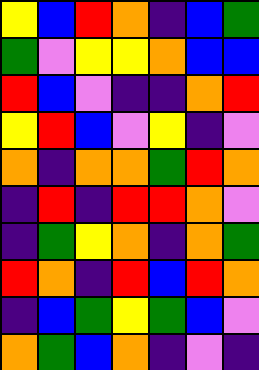[["yellow", "blue", "red", "orange", "indigo", "blue", "green"], ["green", "violet", "yellow", "yellow", "orange", "blue", "blue"], ["red", "blue", "violet", "indigo", "indigo", "orange", "red"], ["yellow", "red", "blue", "violet", "yellow", "indigo", "violet"], ["orange", "indigo", "orange", "orange", "green", "red", "orange"], ["indigo", "red", "indigo", "red", "red", "orange", "violet"], ["indigo", "green", "yellow", "orange", "indigo", "orange", "green"], ["red", "orange", "indigo", "red", "blue", "red", "orange"], ["indigo", "blue", "green", "yellow", "green", "blue", "violet"], ["orange", "green", "blue", "orange", "indigo", "violet", "indigo"]]